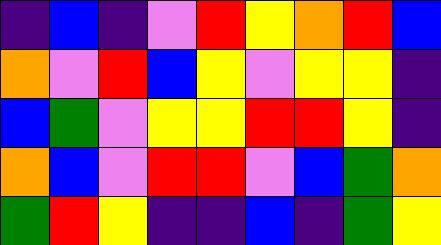[["indigo", "blue", "indigo", "violet", "red", "yellow", "orange", "red", "blue"], ["orange", "violet", "red", "blue", "yellow", "violet", "yellow", "yellow", "indigo"], ["blue", "green", "violet", "yellow", "yellow", "red", "red", "yellow", "indigo"], ["orange", "blue", "violet", "red", "red", "violet", "blue", "green", "orange"], ["green", "red", "yellow", "indigo", "indigo", "blue", "indigo", "green", "yellow"]]